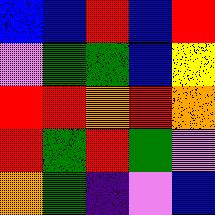[["blue", "blue", "red", "blue", "red"], ["violet", "green", "green", "blue", "yellow"], ["red", "red", "orange", "red", "orange"], ["red", "green", "red", "green", "violet"], ["orange", "green", "indigo", "violet", "blue"]]